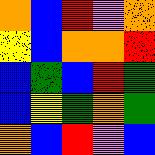[["orange", "blue", "red", "violet", "orange"], ["yellow", "blue", "orange", "orange", "red"], ["blue", "green", "blue", "red", "green"], ["blue", "yellow", "green", "orange", "green"], ["orange", "blue", "red", "violet", "blue"]]